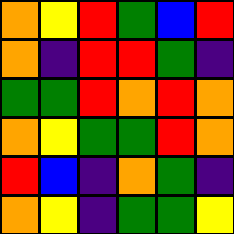[["orange", "yellow", "red", "green", "blue", "red"], ["orange", "indigo", "red", "red", "green", "indigo"], ["green", "green", "red", "orange", "red", "orange"], ["orange", "yellow", "green", "green", "red", "orange"], ["red", "blue", "indigo", "orange", "green", "indigo"], ["orange", "yellow", "indigo", "green", "green", "yellow"]]